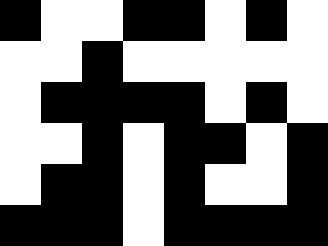[["black", "white", "white", "black", "black", "white", "black", "white"], ["white", "white", "black", "white", "white", "white", "white", "white"], ["white", "black", "black", "black", "black", "white", "black", "white"], ["white", "white", "black", "white", "black", "black", "white", "black"], ["white", "black", "black", "white", "black", "white", "white", "black"], ["black", "black", "black", "white", "black", "black", "black", "black"]]